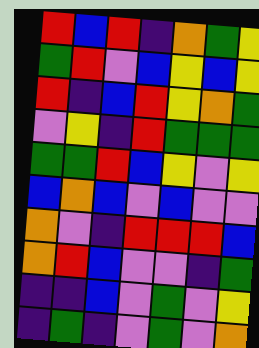[["red", "blue", "red", "indigo", "orange", "green", "yellow"], ["green", "red", "violet", "blue", "yellow", "blue", "yellow"], ["red", "indigo", "blue", "red", "yellow", "orange", "green"], ["violet", "yellow", "indigo", "red", "green", "green", "green"], ["green", "green", "red", "blue", "yellow", "violet", "yellow"], ["blue", "orange", "blue", "violet", "blue", "violet", "violet"], ["orange", "violet", "indigo", "red", "red", "red", "blue"], ["orange", "red", "blue", "violet", "violet", "indigo", "green"], ["indigo", "indigo", "blue", "violet", "green", "violet", "yellow"], ["indigo", "green", "indigo", "violet", "green", "violet", "orange"]]